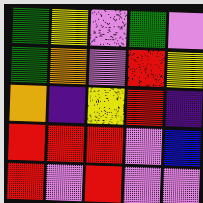[["green", "yellow", "violet", "green", "violet"], ["green", "orange", "violet", "red", "yellow"], ["orange", "indigo", "yellow", "red", "indigo"], ["red", "red", "red", "violet", "blue"], ["red", "violet", "red", "violet", "violet"]]